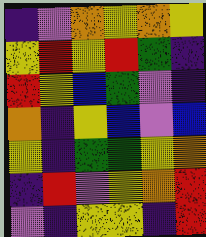[["indigo", "violet", "orange", "yellow", "orange", "yellow"], ["yellow", "red", "yellow", "red", "green", "indigo"], ["red", "yellow", "blue", "green", "violet", "indigo"], ["orange", "indigo", "yellow", "blue", "violet", "blue"], ["yellow", "indigo", "green", "green", "yellow", "orange"], ["indigo", "red", "violet", "yellow", "orange", "red"], ["violet", "indigo", "yellow", "yellow", "indigo", "red"]]